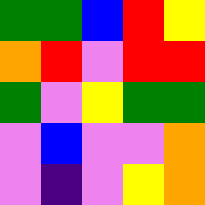[["green", "green", "blue", "red", "yellow"], ["orange", "red", "violet", "red", "red"], ["green", "violet", "yellow", "green", "green"], ["violet", "blue", "violet", "violet", "orange"], ["violet", "indigo", "violet", "yellow", "orange"]]